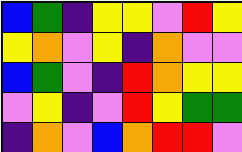[["blue", "green", "indigo", "yellow", "yellow", "violet", "red", "yellow"], ["yellow", "orange", "violet", "yellow", "indigo", "orange", "violet", "violet"], ["blue", "green", "violet", "indigo", "red", "orange", "yellow", "yellow"], ["violet", "yellow", "indigo", "violet", "red", "yellow", "green", "green"], ["indigo", "orange", "violet", "blue", "orange", "red", "red", "violet"]]